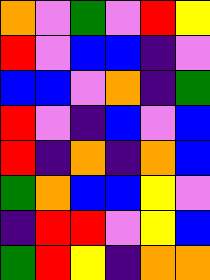[["orange", "violet", "green", "violet", "red", "yellow"], ["red", "violet", "blue", "blue", "indigo", "violet"], ["blue", "blue", "violet", "orange", "indigo", "green"], ["red", "violet", "indigo", "blue", "violet", "blue"], ["red", "indigo", "orange", "indigo", "orange", "blue"], ["green", "orange", "blue", "blue", "yellow", "violet"], ["indigo", "red", "red", "violet", "yellow", "blue"], ["green", "red", "yellow", "indigo", "orange", "orange"]]